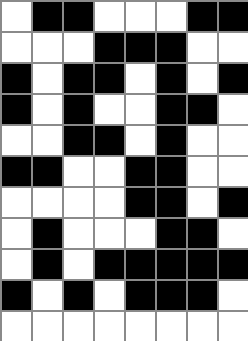[["white", "black", "black", "white", "white", "white", "black", "black"], ["white", "white", "white", "black", "black", "black", "white", "white"], ["black", "white", "black", "black", "white", "black", "white", "black"], ["black", "white", "black", "white", "white", "black", "black", "white"], ["white", "white", "black", "black", "white", "black", "white", "white"], ["black", "black", "white", "white", "black", "black", "white", "white"], ["white", "white", "white", "white", "black", "black", "white", "black"], ["white", "black", "white", "white", "white", "black", "black", "white"], ["white", "black", "white", "black", "black", "black", "black", "black"], ["black", "white", "black", "white", "black", "black", "black", "white"], ["white", "white", "white", "white", "white", "white", "white", "white"]]